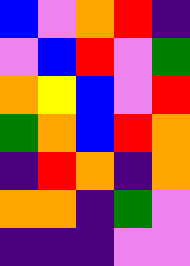[["blue", "violet", "orange", "red", "indigo"], ["violet", "blue", "red", "violet", "green"], ["orange", "yellow", "blue", "violet", "red"], ["green", "orange", "blue", "red", "orange"], ["indigo", "red", "orange", "indigo", "orange"], ["orange", "orange", "indigo", "green", "violet"], ["indigo", "indigo", "indigo", "violet", "violet"]]